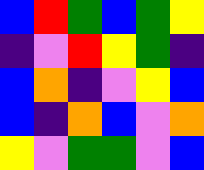[["blue", "red", "green", "blue", "green", "yellow"], ["indigo", "violet", "red", "yellow", "green", "indigo"], ["blue", "orange", "indigo", "violet", "yellow", "blue"], ["blue", "indigo", "orange", "blue", "violet", "orange"], ["yellow", "violet", "green", "green", "violet", "blue"]]